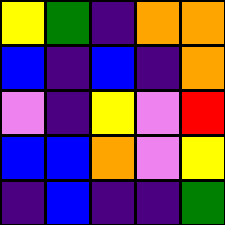[["yellow", "green", "indigo", "orange", "orange"], ["blue", "indigo", "blue", "indigo", "orange"], ["violet", "indigo", "yellow", "violet", "red"], ["blue", "blue", "orange", "violet", "yellow"], ["indigo", "blue", "indigo", "indigo", "green"]]